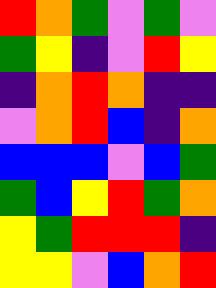[["red", "orange", "green", "violet", "green", "violet"], ["green", "yellow", "indigo", "violet", "red", "yellow"], ["indigo", "orange", "red", "orange", "indigo", "indigo"], ["violet", "orange", "red", "blue", "indigo", "orange"], ["blue", "blue", "blue", "violet", "blue", "green"], ["green", "blue", "yellow", "red", "green", "orange"], ["yellow", "green", "red", "red", "red", "indigo"], ["yellow", "yellow", "violet", "blue", "orange", "red"]]